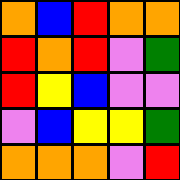[["orange", "blue", "red", "orange", "orange"], ["red", "orange", "red", "violet", "green"], ["red", "yellow", "blue", "violet", "violet"], ["violet", "blue", "yellow", "yellow", "green"], ["orange", "orange", "orange", "violet", "red"]]